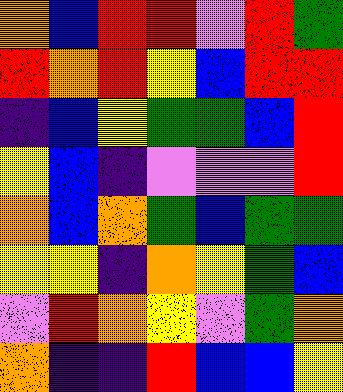[["orange", "blue", "red", "red", "violet", "red", "green"], ["red", "orange", "red", "yellow", "blue", "red", "red"], ["indigo", "blue", "yellow", "green", "green", "blue", "red"], ["yellow", "blue", "indigo", "violet", "violet", "violet", "red"], ["orange", "blue", "orange", "green", "blue", "green", "green"], ["yellow", "yellow", "indigo", "orange", "yellow", "green", "blue"], ["violet", "red", "orange", "yellow", "violet", "green", "orange"], ["orange", "indigo", "indigo", "red", "blue", "blue", "yellow"]]